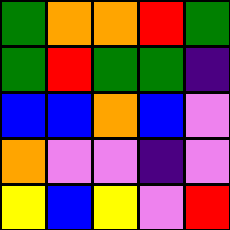[["green", "orange", "orange", "red", "green"], ["green", "red", "green", "green", "indigo"], ["blue", "blue", "orange", "blue", "violet"], ["orange", "violet", "violet", "indigo", "violet"], ["yellow", "blue", "yellow", "violet", "red"]]